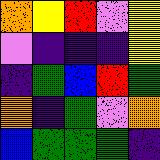[["orange", "yellow", "red", "violet", "yellow"], ["violet", "indigo", "indigo", "indigo", "yellow"], ["indigo", "green", "blue", "red", "green"], ["orange", "indigo", "green", "violet", "orange"], ["blue", "green", "green", "green", "indigo"]]